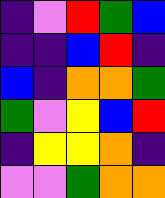[["indigo", "violet", "red", "green", "blue"], ["indigo", "indigo", "blue", "red", "indigo"], ["blue", "indigo", "orange", "orange", "green"], ["green", "violet", "yellow", "blue", "red"], ["indigo", "yellow", "yellow", "orange", "indigo"], ["violet", "violet", "green", "orange", "orange"]]